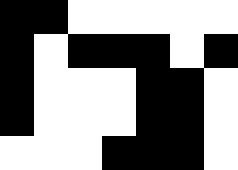[["black", "black", "white", "white", "white", "white", "white"], ["black", "white", "black", "black", "black", "white", "black"], ["black", "white", "white", "white", "black", "black", "white"], ["black", "white", "white", "white", "black", "black", "white"], ["white", "white", "white", "black", "black", "black", "white"]]